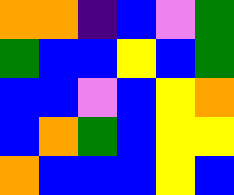[["orange", "orange", "indigo", "blue", "violet", "green"], ["green", "blue", "blue", "yellow", "blue", "green"], ["blue", "blue", "violet", "blue", "yellow", "orange"], ["blue", "orange", "green", "blue", "yellow", "yellow"], ["orange", "blue", "blue", "blue", "yellow", "blue"]]